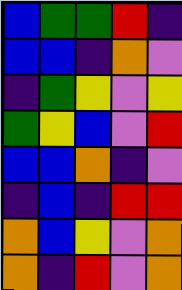[["blue", "green", "green", "red", "indigo"], ["blue", "blue", "indigo", "orange", "violet"], ["indigo", "green", "yellow", "violet", "yellow"], ["green", "yellow", "blue", "violet", "red"], ["blue", "blue", "orange", "indigo", "violet"], ["indigo", "blue", "indigo", "red", "red"], ["orange", "blue", "yellow", "violet", "orange"], ["orange", "indigo", "red", "violet", "orange"]]